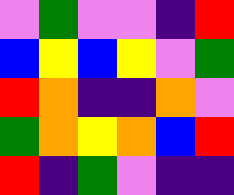[["violet", "green", "violet", "violet", "indigo", "red"], ["blue", "yellow", "blue", "yellow", "violet", "green"], ["red", "orange", "indigo", "indigo", "orange", "violet"], ["green", "orange", "yellow", "orange", "blue", "red"], ["red", "indigo", "green", "violet", "indigo", "indigo"]]